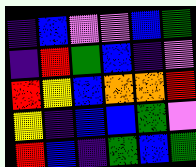[["indigo", "blue", "violet", "violet", "blue", "green"], ["indigo", "red", "green", "blue", "indigo", "violet"], ["red", "yellow", "blue", "orange", "orange", "red"], ["yellow", "indigo", "blue", "blue", "green", "violet"], ["red", "blue", "indigo", "green", "blue", "green"]]